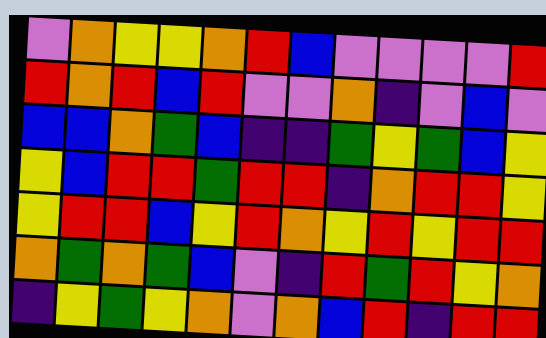[["violet", "orange", "yellow", "yellow", "orange", "red", "blue", "violet", "violet", "violet", "violet", "red"], ["red", "orange", "red", "blue", "red", "violet", "violet", "orange", "indigo", "violet", "blue", "violet"], ["blue", "blue", "orange", "green", "blue", "indigo", "indigo", "green", "yellow", "green", "blue", "yellow"], ["yellow", "blue", "red", "red", "green", "red", "red", "indigo", "orange", "red", "red", "yellow"], ["yellow", "red", "red", "blue", "yellow", "red", "orange", "yellow", "red", "yellow", "red", "red"], ["orange", "green", "orange", "green", "blue", "violet", "indigo", "red", "green", "red", "yellow", "orange"], ["indigo", "yellow", "green", "yellow", "orange", "violet", "orange", "blue", "red", "indigo", "red", "red"]]